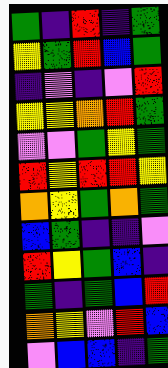[["green", "indigo", "red", "indigo", "green"], ["yellow", "green", "red", "blue", "green"], ["indigo", "violet", "indigo", "violet", "red"], ["yellow", "yellow", "orange", "red", "green"], ["violet", "violet", "green", "yellow", "green"], ["red", "yellow", "red", "red", "yellow"], ["orange", "yellow", "green", "orange", "green"], ["blue", "green", "indigo", "indigo", "violet"], ["red", "yellow", "green", "blue", "indigo"], ["green", "indigo", "green", "blue", "red"], ["orange", "yellow", "violet", "red", "blue"], ["violet", "blue", "blue", "indigo", "green"]]